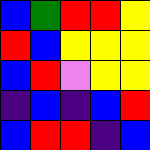[["blue", "green", "red", "red", "yellow"], ["red", "blue", "yellow", "yellow", "yellow"], ["blue", "red", "violet", "yellow", "yellow"], ["indigo", "blue", "indigo", "blue", "red"], ["blue", "red", "red", "indigo", "blue"]]